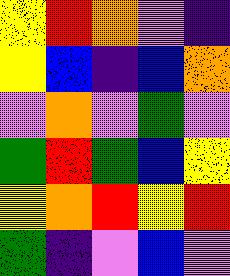[["yellow", "red", "orange", "violet", "indigo"], ["yellow", "blue", "indigo", "blue", "orange"], ["violet", "orange", "violet", "green", "violet"], ["green", "red", "green", "blue", "yellow"], ["yellow", "orange", "red", "yellow", "red"], ["green", "indigo", "violet", "blue", "violet"]]